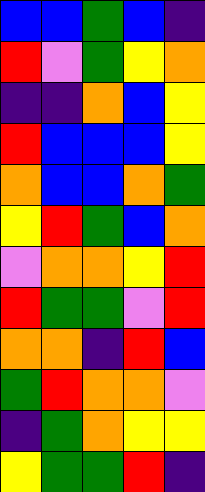[["blue", "blue", "green", "blue", "indigo"], ["red", "violet", "green", "yellow", "orange"], ["indigo", "indigo", "orange", "blue", "yellow"], ["red", "blue", "blue", "blue", "yellow"], ["orange", "blue", "blue", "orange", "green"], ["yellow", "red", "green", "blue", "orange"], ["violet", "orange", "orange", "yellow", "red"], ["red", "green", "green", "violet", "red"], ["orange", "orange", "indigo", "red", "blue"], ["green", "red", "orange", "orange", "violet"], ["indigo", "green", "orange", "yellow", "yellow"], ["yellow", "green", "green", "red", "indigo"]]